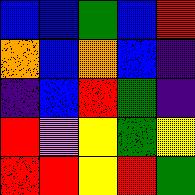[["blue", "blue", "green", "blue", "red"], ["orange", "blue", "orange", "blue", "indigo"], ["indigo", "blue", "red", "green", "indigo"], ["red", "violet", "yellow", "green", "yellow"], ["red", "red", "yellow", "red", "green"]]